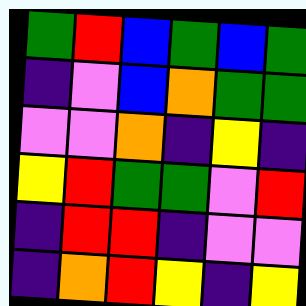[["green", "red", "blue", "green", "blue", "green"], ["indigo", "violet", "blue", "orange", "green", "green"], ["violet", "violet", "orange", "indigo", "yellow", "indigo"], ["yellow", "red", "green", "green", "violet", "red"], ["indigo", "red", "red", "indigo", "violet", "violet"], ["indigo", "orange", "red", "yellow", "indigo", "yellow"]]